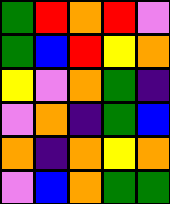[["green", "red", "orange", "red", "violet"], ["green", "blue", "red", "yellow", "orange"], ["yellow", "violet", "orange", "green", "indigo"], ["violet", "orange", "indigo", "green", "blue"], ["orange", "indigo", "orange", "yellow", "orange"], ["violet", "blue", "orange", "green", "green"]]